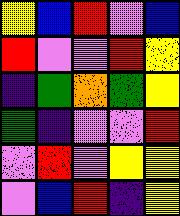[["yellow", "blue", "red", "violet", "blue"], ["red", "violet", "violet", "red", "yellow"], ["indigo", "green", "orange", "green", "yellow"], ["green", "indigo", "violet", "violet", "red"], ["violet", "red", "violet", "yellow", "yellow"], ["violet", "blue", "red", "indigo", "yellow"]]